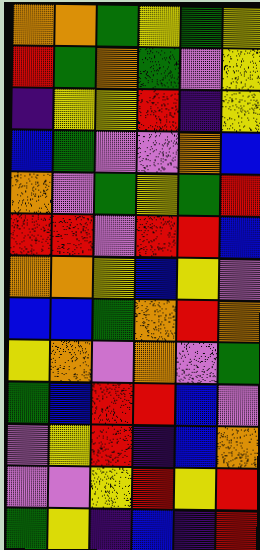[["orange", "orange", "green", "yellow", "green", "yellow"], ["red", "green", "orange", "green", "violet", "yellow"], ["indigo", "yellow", "yellow", "red", "indigo", "yellow"], ["blue", "green", "violet", "violet", "orange", "blue"], ["orange", "violet", "green", "yellow", "green", "red"], ["red", "red", "violet", "red", "red", "blue"], ["orange", "orange", "yellow", "blue", "yellow", "violet"], ["blue", "blue", "green", "orange", "red", "orange"], ["yellow", "orange", "violet", "orange", "violet", "green"], ["green", "blue", "red", "red", "blue", "violet"], ["violet", "yellow", "red", "indigo", "blue", "orange"], ["violet", "violet", "yellow", "red", "yellow", "red"], ["green", "yellow", "indigo", "blue", "indigo", "red"]]